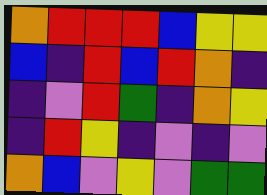[["orange", "red", "red", "red", "blue", "yellow", "yellow"], ["blue", "indigo", "red", "blue", "red", "orange", "indigo"], ["indigo", "violet", "red", "green", "indigo", "orange", "yellow"], ["indigo", "red", "yellow", "indigo", "violet", "indigo", "violet"], ["orange", "blue", "violet", "yellow", "violet", "green", "green"]]